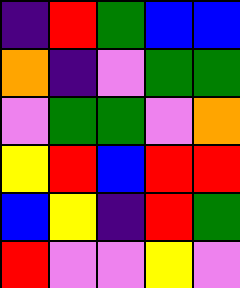[["indigo", "red", "green", "blue", "blue"], ["orange", "indigo", "violet", "green", "green"], ["violet", "green", "green", "violet", "orange"], ["yellow", "red", "blue", "red", "red"], ["blue", "yellow", "indigo", "red", "green"], ["red", "violet", "violet", "yellow", "violet"]]